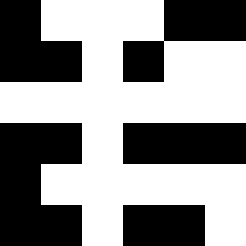[["black", "white", "white", "white", "black", "black"], ["black", "black", "white", "black", "white", "white"], ["white", "white", "white", "white", "white", "white"], ["black", "black", "white", "black", "black", "black"], ["black", "white", "white", "white", "white", "white"], ["black", "black", "white", "black", "black", "white"]]